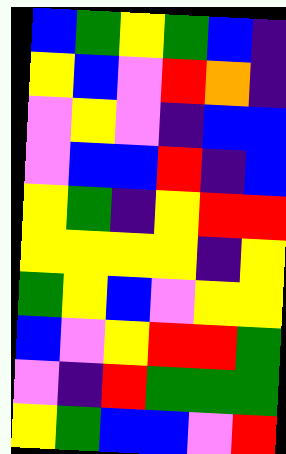[["blue", "green", "yellow", "green", "blue", "indigo"], ["yellow", "blue", "violet", "red", "orange", "indigo"], ["violet", "yellow", "violet", "indigo", "blue", "blue"], ["violet", "blue", "blue", "red", "indigo", "blue"], ["yellow", "green", "indigo", "yellow", "red", "red"], ["yellow", "yellow", "yellow", "yellow", "indigo", "yellow"], ["green", "yellow", "blue", "violet", "yellow", "yellow"], ["blue", "violet", "yellow", "red", "red", "green"], ["violet", "indigo", "red", "green", "green", "green"], ["yellow", "green", "blue", "blue", "violet", "red"]]